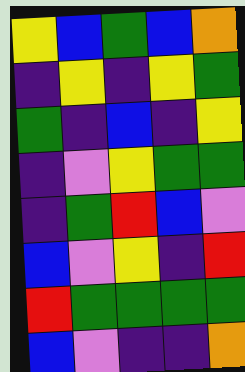[["yellow", "blue", "green", "blue", "orange"], ["indigo", "yellow", "indigo", "yellow", "green"], ["green", "indigo", "blue", "indigo", "yellow"], ["indigo", "violet", "yellow", "green", "green"], ["indigo", "green", "red", "blue", "violet"], ["blue", "violet", "yellow", "indigo", "red"], ["red", "green", "green", "green", "green"], ["blue", "violet", "indigo", "indigo", "orange"]]